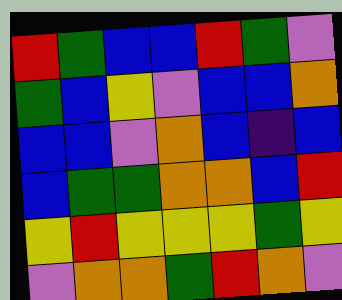[["red", "green", "blue", "blue", "red", "green", "violet"], ["green", "blue", "yellow", "violet", "blue", "blue", "orange"], ["blue", "blue", "violet", "orange", "blue", "indigo", "blue"], ["blue", "green", "green", "orange", "orange", "blue", "red"], ["yellow", "red", "yellow", "yellow", "yellow", "green", "yellow"], ["violet", "orange", "orange", "green", "red", "orange", "violet"]]